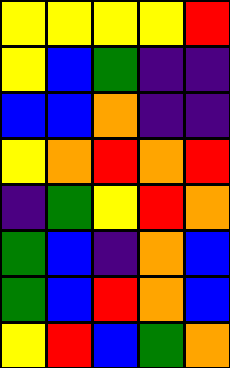[["yellow", "yellow", "yellow", "yellow", "red"], ["yellow", "blue", "green", "indigo", "indigo"], ["blue", "blue", "orange", "indigo", "indigo"], ["yellow", "orange", "red", "orange", "red"], ["indigo", "green", "yellow", "red", "orange"], ["green", "blue", "indigo", "orange", "blue"], ["green", "blue", "red", "orange", "blue"], ["yellow", "red", "blue", "green", "orange"]]